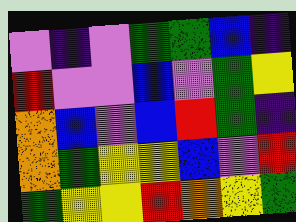[["violet", "indigo", "violet", "green", "green", "blue", "indigo"], ["red", "violet", "violet", "blue", "violet", "green", "yellow"], ["orange", "blue", "violet", "blue", "red", "green", "indigo"], ["orange", "green", "yellow", "yellow", "blue", "violet", "red"], ["green", "yellow", "yellow", "red", "orange", "yellow", "green"]]